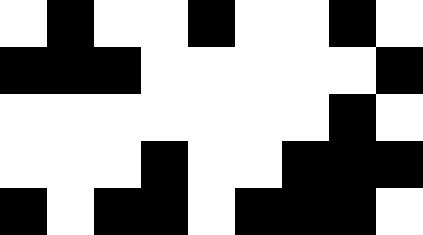[["white", "black", "white", "white", "black", "white", "white", "black", "white"], ["black", "black", "black", "white", "white", "white", "white", "white", "black"], ["white", "white", "white", "white", "white", "white", "white", "black", "white"], ["white", "white", "white", "black", "white", "white", "black", "black", "black"], ["black", "white", "black", "black", "white", "black", "black", "black", "white"]]